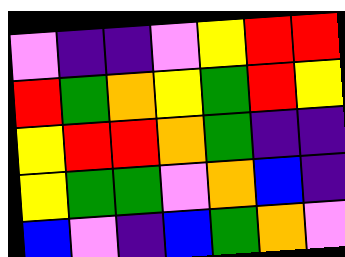[["violet", "indigo", "indigo", "violet", "yellow", "red", "red"], ["red", "green", "orange", "yellow", "green", "red", "yellow"], ["yellow", "red", "red", "orange", "green", "indigo", "indigo"], ["yellow", "green", "green", "violet", "orange", "blue", "indigo"], ["blue", "violet", "indigo", "blue", "green", "orange", "violet"]]